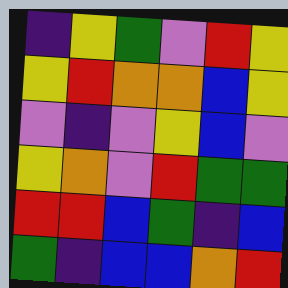[["indigo", "yellow", "green", "violet", "red", "yellow"], ["yellow", "red", "orange", "orange", "blue", "yellow"], ["violet", "indigo", "violet", "yellow", "blue", "violet"], ["yellow", "orange", "violet", "red", "green", "green"], ["red", "red", "blue", "green", "indigo", "blue"], ["green", "indigo", "blue", "blue", "orange", "red"]]